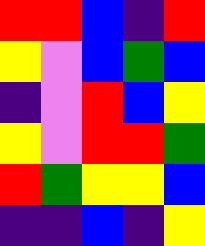[["red", "red", "blue", "indigo", "red"], ["yellow", "violet", "blue", "green", "blue"], ["indigo", "violet", "red", "blue", "yellow"], ["yellow", "violet", "red", "red", "green"], ["red", "green", "yellow", "yellow", "blue"], ["indigo", "indigo", "blue", "indigo", "yellow"]]